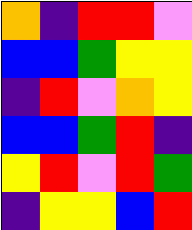[["orange", "indigo", "red", "red", "violet"], ["blue", "blue", "green", "yellow", "yellow"], ["indigo", "red", "violet", "orange", "yellow"], ["blue", "blue", "green", "red", "indigo"], ["yellow", "red", "violet", "red", "green"], ["indigo", "yellow", "yellow", "blue", "red"]]